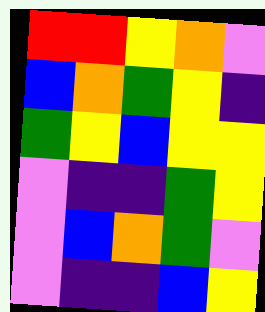[["red", "red", "yellow", "orange", "violet"], ["blue", "orange", "green", "yellow", "indigo"], ["green", "yellow", "blue", "yellow", "yellow"], ["violet", "indigo", "indigo", "green", "yellow"], ["violet", "blue", "orange", "green", "violet"], ["violet", "indigo", "indigo", "blue", "yellow"]]